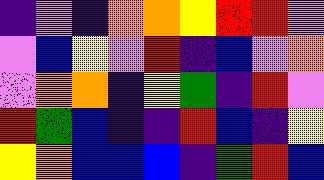[["indigo", "violet", "indigo", "orange", "orange", "yellow", "red", "red", "violet"], ["violet", "blue", "yellow", "violet", "red", "indigo", "blue", "violet", "orange"], ["violet", "orange", "orange", "indigo", "yellow", "green", "indigo", "red", "violet"], ["red", "green", "blue", "indigo", "indigo", "red", "blue", "indigo", "yellow"], ["yellow", "orange", "blue", "blue", "blue", "indigo", "green", "red", "blue"]]